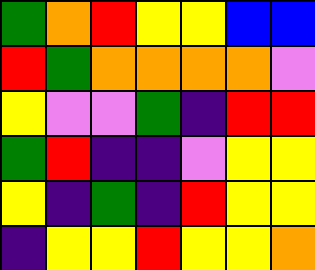[["green", "orange", "red", "yellow", "yellow", "blue", "blue"], ["red", "green", "orange", "orange", "orange", "orange", "violet"], ["yellow", "violet", "violet", "green", "indigo", "red", "red"], ["green", "red", "indigo", "indigo", "violet", "yellow", "yellow"], ["yellow", "indigo", "green", "indigo", "red", "yellow", "yellow"], ["indigo", "yellow", "yellow", "red", "yellow", "yellow", "orange"]]